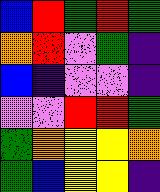[["blue", "red", "green", "red", "green"], ["orange", "red", "violet", "green", "indigo"], ["blue", "indigo", "violet", "violet", "indigo"], ["violet", "violet", "red", "red", "green"], ["green", "orange", "yellow", "yellow", "orange"], ["green", "blue", "yellow", "yellow", "indigo"]]